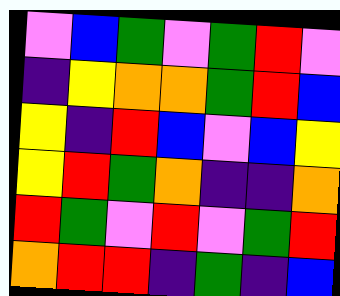[["violet", "blue", "green", "violet", "green", "red", "violet"], ["indigo", "yellow", "orange", "orange", "green", "red", "blue"], ["yellow", "indigo", "red", "blue", "violet", "blue", "yellow"], ["yellow", "red", "green", "orange", "indigo", "indigo", "orange"], ["red", "green", "violet", "red", "violet", "green", "red"], ["orange", "red", "red", "indigo", "green", "indigo", "blue"]]